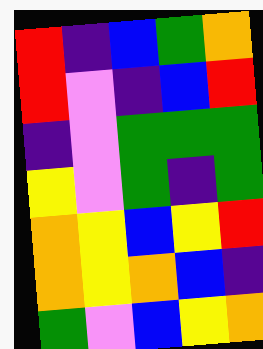[["red", "indigo", "blue", "green", "orange"], ["red", "violet", "indigo", "blue", "red"], ["indigo", "violet", "green", "green", "green"], ["yellow", "violet", "green", "indigo", "green"], ["orange", "yellow", "blue", "yellow", "red"], ["orange", "yellow", "orange", "blue", "indigo"], ["green", "violet", "blue", "yellow", "orange"]]